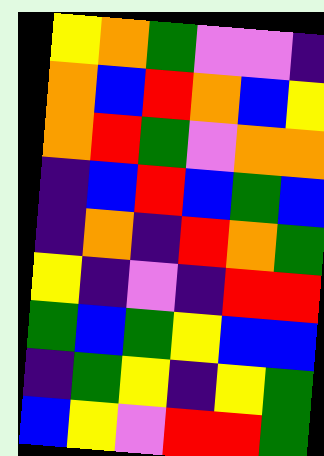[["yellow", "orange", "green", "violet", "violet", "indigo"], ["orange", "blue", "red", "orange", "blue", "yellow"], ["orange", "red", "green", "violet", "orange", "orange"], ["indigo", "blue", "red", "blue", "green", "blue"], ["indigo", "orange", "indigo", "red", "orange", "green"], ["yellow", "indigo", "violet", "indigo", "red", "red"], ["green", "blue", "green", "yellow", "blue", "blue"], ["indigo", "green", "yellow", "indigo", "yellow", "green"], ["blue", "yellow", "violet", "red", "red", "green"]]